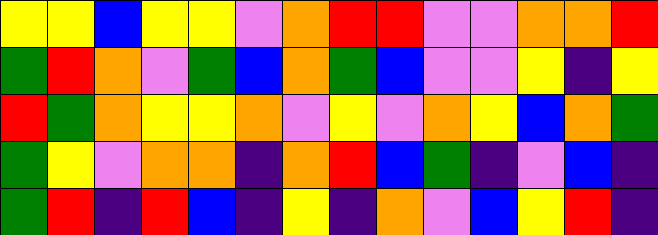[["yellow", "yellow", "blue", "yellow", "yellow", "violet", "orange", "red", "red", "violet", "violet", "orange", "orange", "red"], ["green", "red", "orange", "violet", "green", "blue", "orange", "green", "blue", "violet", "violet", "yellow", "indigo", "yellow"], ["red", "green", "orange", "yellow", "yellow", "orange", "violet", "yellow", "violet", "orange", "yellow", "blue", "orange", "green"], ["green", "yellow", "violet", "orange", "orange", "indigo", "orange", "red", "blue", "green", "indigo", "violet", "blue", "indigo"], ["green", "red", "indigo", "red", "blue", "indigo", "yellow", "indigo", "orange", "violet", "blue", "yellow", "red", "indigo"]]